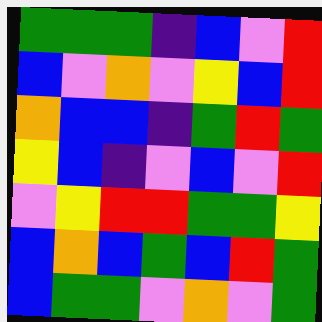[["green", "green", "green", "indigo", "blue", "violet", "red"], ["blue", "violet", "orange", "violet", "yellow", "blue", "red"], ["orange", "blue", "blue", "indigo", "green", "red", "green"], ["yellow", "blue", "indigo", "violet", "blue", "violet", "red"], ["violet", "yellow", "red", "red", "green", "green", "yellow"], ["blue", "orange", "blue", "green", "blue", "red", "green"], ["blue", "green", "green", "violet", "orange", "violet", "green"]]